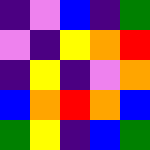[["indigo", "violet", "blue", "indigo", "green"], ["violet", "indigo", "yellow", "orange", "red"], ["indigo", "yellow", "indigo", "violet", "orange"], ["blue", "orange", "red", "orange", "blue"], ["green", "yellow", "indigo", "blue", "green"]]